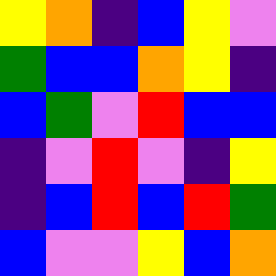[["yellow", "orange", "indigo", "blue", "yellow", "violet"], ["green", "blue", "blue", "orange", "yellow", "indigo"], ["blue", "green", "violet", "red", "blue", "blue"], ["indigo", "violet", "red", "violet", "indigo", "yellow"], ["indigo", "blue", "red", "blue", "red", "green"], ["blue", "violet", "violet", "yellow", "blue", "orange"]]